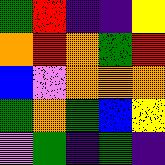[["green", "red", "indigo", "indigo", "yellow"], ["orange", "red", "orange", "green", "red"], ["blue", "violet", "orange", "orange", "orange"], ["green", "orange", "green", "blue", "yellow"], ["violet", "green", "indigo", "green", "indigo"]]